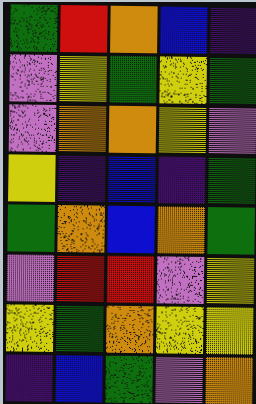[["green", "red", "orange", "blue", "indigo"], ["violet", "yellow", "green", "yellow", "green"], ["violet", "orange", "orange", "yellow", "violet"], ["yellow", "indigo", "blue", "indigo", "green"], ["green", "orange", "blue", "orange", "green"], ["violet", "red", "red", "violet", "yellow"], ["yellow", "green", "orange", "yellow", "yellow"], ["indigo", "blue", "green", "violet", "orange"]]